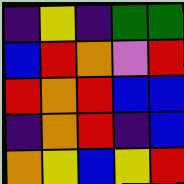[["indigo", "yellow", "indigo", "green", "green"], ["blue", "red", "orange", "violet", "red"], ["red", "orange", "red", "blue", "blue"], ["indigo", "orange", "red", "indigo", "blue"], ["orange", "yellow", "blue", "yellow", "red"]]